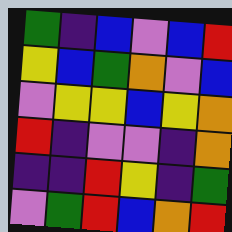[["green", "indigo", "blue", "violet", "blue", "red"], ["yellow", "blue", "green", "orange", "violet", "blue"], ["violet", "yellow", "yellow", "blue", "yellow", "orange"], ["red", "indigo", "violet", "violet", "indigo", "orange"], ["indigo", "indigo", "red", "yellow", "indigo", "green"], ["violet", "green", "red", "blue", "orange", "red"]]